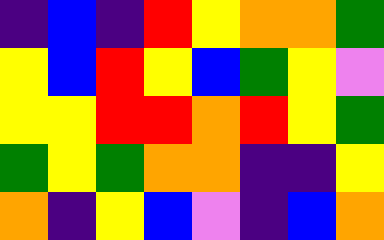[["indigo", "blue", "indigo", "red", "yellow", "orange", "orange", "green"], ["yellow", "blue", "red", "yellow", "blue", "green", "yellow", "violet"], ["yellow", "yellow", "red", "red", "orange", "red", "yellow", "green"], ["green", "yellow", "green", "orange", "orange", "indigo", "indigo", "yellow"], ["orange", "indigo", "yellow", "blue", "violet", "indigo", "blue", "orange"]]